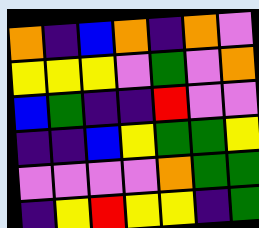[["orange", "indigo", "blue", "orange", "indigo", "orange", "violet"], ["yellow", "yellow", "yellow", "violet", "green", "violet", "orange"], ["blue", "green", "indigo", "indigo", "red", "violet", "violet"], ["indigo", "indigo", "blue", "yellow", "green", "green", "yellow"], ["violet", "violet", "violet", "violet", "orange", "green", "green"], ["indigo", "yellow", "red", "yellow", "yellow", "indigo", "green"]]